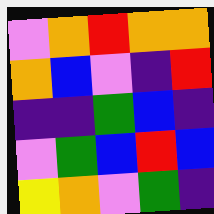[["violet", "orange", "red", "orange", "orange"], ["orange", "blue", "violet", "indigo", "red"], ["indigo", "indigo", "green", "blue", "indigo"], ["violet", "green", "blue", "red", "blue"], ["yellow", "orange", "violet", "green", "indigo"]]